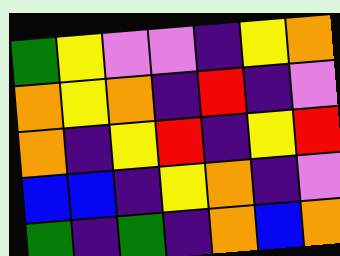[["green", "yellow", "violet", "violet", "indigo", "yellow", "orange"], ["orange", "yellow", "orange", "indigo", "red", "indigo", "violet"], ["orange", "indigo", "yellow", "red", "indigo", "yellow", "red"], ["blue", "blue", "indigo", "yellow", "orange", "indigo", "violet"], ["green", "indigo", "green", "indigo", "orange", "blue", "orange"]]